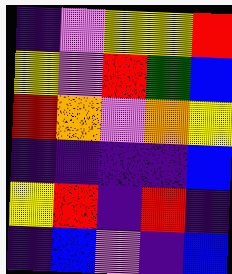[["indigo", "violet", "yellow", "yellow", "red"], ["yellow", "violet", "red", "green", "blue"], ["red", "orange", "violet", "orange", "yellow"], ["indigo", "indigo", "indigo", "indigo", "blue"], ["yellow", "red", "indigo", "red", "indigo"], ["indigo", "blue", "violet", "indigo", "blue"]]